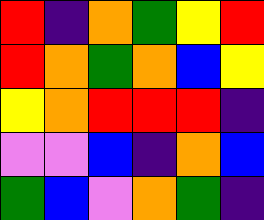[["red", "indigo", "orange", "green", "yellow", "red"], ["red", "orange", "green", "orange", "blue", "yellow"], ["yellow", "orange", "red", "red", "red", "indigo"], ["violet", "violet", "blue", "indigo", "orange", "blue"], ["green", "blue", "violet", "orange", "green", "indigo"]]